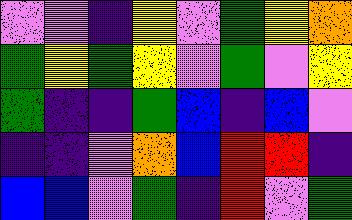[["violet", "violet", "indigo", "yellow", "violet", "green", "yellow", "orange"], ["green", "yellow", "green", "yellow", "violet", "green", "violet", "yellow"], ["green", "indigo", "indigo", "green", "blue", "indigo", "blue", "violet"], ["indigo", "indigo", "violet", "orange", "blue", "red", "red", "indigo"], ["blue", "blue", "violet", "green", "indigo", "red", "violet", "green"]]